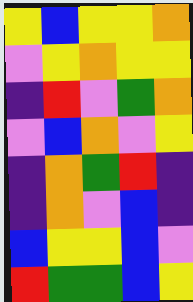[["yellow", "blue", "yellow", "yellow", "orange"], ["violet", "yellow", "orange", "yellow", "yellow"], ["indigo", "red", "violet", "green", "orange"], ["violet", "blue", "orange", "violet", "yellow"], ["indigo", "orange", "green", "red", "indigo"], ["indigo", "orange", "violet", "blue", "indigo"], ["blue", "yellow", "yellow", "blue", "violet"], ["red", "green", "green", "blue", "yellow"]]